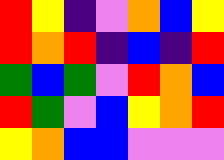[["red", "yellow", "indigo", "violet", "orange", "blue", "yellow"], ["red", "orange", "red", "indigo", "blue", "indigo", "red"], ["green", "blue", "green", "violet", "red", "orange", "blue"], ["red", "green", "violet", "blue", "yellow", "orange", "red"], ["yellow", "orange", "blue", "blue", "violet", "violet", "violet"]]